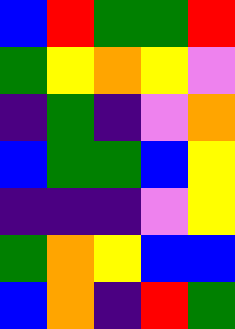[["blue", "red", "green", "green", "red"], ["green", "yellow", "orange", "yellow", "violet"], ["indigo", "green", "indigo", "violet", "orange"], ["blue", "green", "green", "blue", "yellow"], ["indigo", "indigo", "indigo", "violet", "yellow"], ["green", "orange", "yellow", "blue", "blue"], ["blue", "orange", "indigo", "red", "green"]]